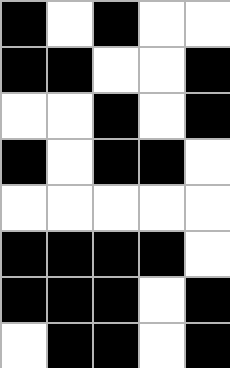[["black", "white", "black", "white", "white"], ["black", "black", "white", "white", "black"], ["white", "white", "black", "white", "black"], ["black", "white", "black", "black", "white"], ["white", "white", "white", "white", "white"], ["black", "black", "black", "black", "white"], ["black", "black", "black", "white", "black"], ["white", "black", "black", "white", "black"]]